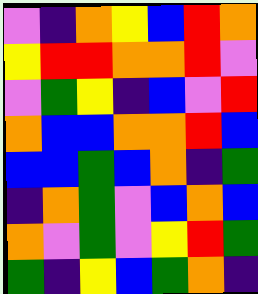[["violet", "indigo", "orange", "yellow", "blue", "red", "orange"], ["yellow", "red", "red", "orange", "orange", "red", "violet"], ["violet", "green", "yellow", "indigo", "blue", "violet", "red"], ["orange", "blue", "blue", "orange", "orange", "red", "blue"], ["blue", "blue", "green", "blue", "orange", "indigo", "green"], ["indigo", "orange", "green", "violet", "blue", "orange", "blue"], ["orange", "violet", "green", "violet", "yellow", "red", "green"], ["green", "indigo", "yellow", "blue", "green", "orange", "indigo"]]